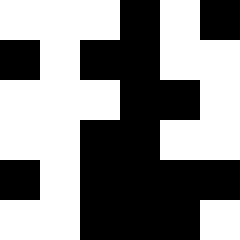[["white", "white", "white", "black", "white", "black"], ["black", "white", "black", "black", "white", "white"], ["white", "white", "white", "black", "black", "white"], ["white", "white", "black", "black", "white", "white"], ["black", "white", "black", "black", "black", "black"], ["white", "white", "black", "black", "black", "white"]]